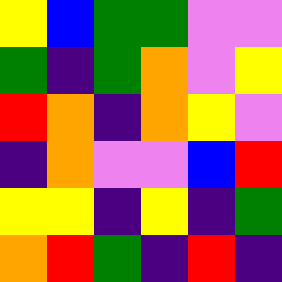[["yellow", "blue", "green", "green", "violet", "violet"], ["green", "indigo", "green", "orange", "violet", "yellow"], ["red", "orange", "indigo", "orange", "yellow", "violet"], ["indigo", "orange", "violet", "violet", "blue", "red"], ["yellow", "yellow", "indigo", "yellow", "indigo", "green"], ["orange", "red", "green", "indigo", "red", "indigo"]]